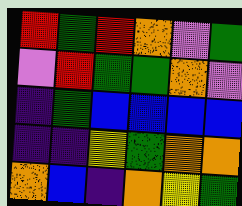[["red", "green", "red", "orange", "violet", "green"], ["violet", "red", "green", "green", "orange", "violet"], ["indigo", "green", "blue", "blue", "blue", "blue"], ["indigo", "indigo", "yellow", "green", "orange", "orange"], ["orange", "blue", "indigo", "orange", "yellow", "green"]]